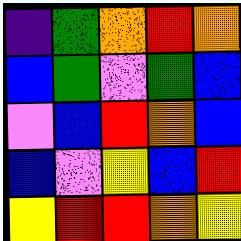[["indigo", "green", "orange", "red", "orange"], ["blue", "green", "violet", "green", "blue"], ["violet", "blue", "red", "orange", "blue"], ["blue", "violet", "yellow", "blue", "red"], ["yellow", "red", "red", "orange", "yellow"]]